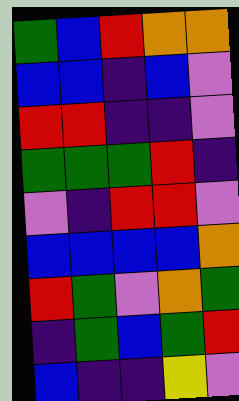[["green", "blue", "red", "orange", "orange"], ["blue", "blue", "indigo", "blue", "violet"], ["red", "red", "indigo", "indigo", "violet"], ["green", "green", "green", "red", "indigo"], ["violet", "indigo", "red", "red", "violet"], ["blue", "blue", "blue", "blue", "orange"], ["red", "green", "violet", "orange", "green"], ["indigo", "green", "blue", "green", "red"], ["blue", "indigo", "indigo", "yellow", "violet"]]